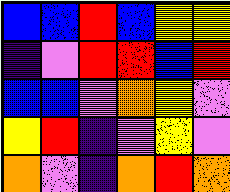[["blue", "blue", "red", "blue", "yellow", "yellow"], ["indigo", "violet", "red", "red", "blue", "red"], ["blue", "blue", "violet", "orange", "yellow", "violet"], ["yellow", "red", "indigo", "violet", "yellow", "violet"], ["orange", "violet", "indigo", "orange", "red", "orange"]]